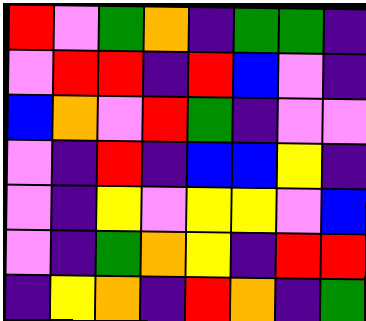[["red", "violet", "green", "orange", "indigo", "green", "green", "indigo"], ["violet", "red", "red", "indigo", "red", "blue", "violet", "indigo"], ["blue", "orange", "violet", "red", "green", "indigo", "violet", "violet"], ["violet", "indigo", "red", "indigo", "blue", "blue", "yellow", "indigo"], ["violet", "indigo", "yellow", "violet", "yellow", "yellow", "violet", "blue"], ["violet", "indigo", "green", "orange", "yellow", "indigo", "red", "red"], ["indigo", "yellow", "orange", "indigo", "red", "orange", "indigo", "green"]]